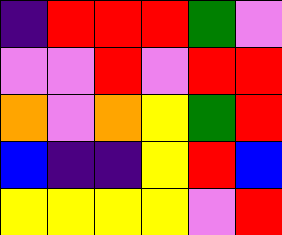[["indigo", "red", "red", "red", "green", "violet"], ["violet", "violet", "red", "violet", "red", "red"], ["orange", "violet", "orange", "yellow", "green", "red"], ["blue", "indigo", "indigo", "yellow", "red", "blue"], ["yellow", "yellow", "yellow", "yellow", "violet", "red"]]